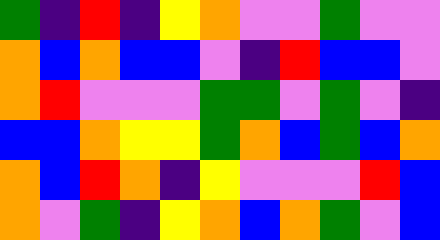[["green", "indigo", "red", "indigo", "yellow", "orange", "violet", "violet", "green", "violet", "violet"], ["orange", "blue", "orange", "blue", "blue", "violet", "indigo", "red", "blue", "blue", "violet"], ["orange", "red", "violet", "violet", "violet", "green", "green", "violet", "green", "violet", "indigo"], ["blue", "blue", "orange", "yellow", "yellow", "green", "orange", "blue", "green", "blue", "orange"], ["orange", "blue", "red", "orange", "indigo", "yellow", "violet", "violet", "violet", "red", "blue"], ["orange", "violet", "green", "indigo", "yellow", "orange", "blue", "orange", "green", "violet", "blue"]]